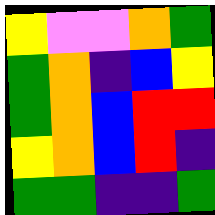[["yellow", "violet", "violet", "orange", "green"], ["green", "orange", "indigo", "blue", "yellow"], ["green", "orange", "blue", "red", "red"], ["yellow", "orange", "blue", "red", "indigo"], ["green", "green", "indigo", "indigo", "green"]]